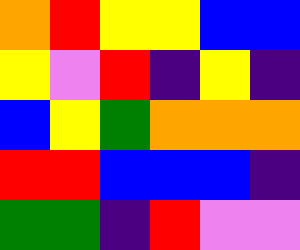[["orange", "red", "yellow", "yellow", "blue", "blue"], ["yellow", "violet", "red", "indigo", "yellow", "indigo"], ["blue", "yellow", "green", "orange", "orange", "orange"], ["red", "red", "blue", "blue", "blue", "indigo"], ["green", "green", "indigo", "red", "violet", "violet"]]